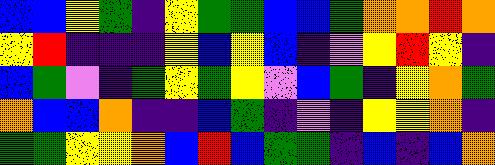[["blue", "blue", "yellow", "green", "indigo", "yellow", "green", "green", "blue", "blue", "green", "orange", "orange", "red", "orange"], ["yellow", "red", "indigo", "indigo", "indigo", "yellow", "blue", "yellow", "blue", "indigo", "violet", "yellow", "red", "yellow", "indigo"], ["blue", "green", "violet", "indigo", "green", "yellow", "green", "yellow", "violet", "blue", "green", "indigo", "yellow", "orange", "green"], ["orange", "blue", "blue", "orange", "indigo", "indigo", "blue", "green", "indigo", "violet", "indigo", "yellow", "yellow", "orange", "indigo"], ["green", "green", "yellow", "yellow", "orange", "blue", "red", "blue", "green", "green", "indigo", "blue", "indigo", "blue", "orange"]]